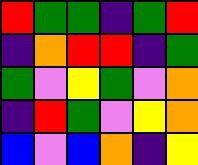[["red", "green", "green", "indigo", "green", "red"], ["indigo", "orange", "red", "red", "indigo", "green"], ["green", "violet", "yellow", "green", "violet", "orange"], ["indigo", "red", "green", "violet", "yellow", "orange"], ["blue", "violet", "blue", "orange", "indigo", "yellow"]]